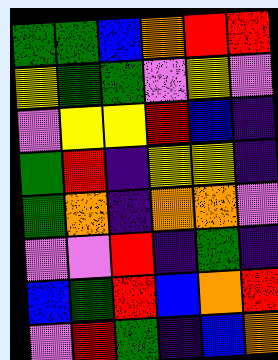[["green", "green", "blue", "orange", "red", "red"], ["yellow", "green", "green", "violet", "yellow", "violet"], ["violet", "yellow", "yellow", "red", "blue", "indigo"], ["green", "red", "indigo", "yellow", "yellow", "indigo"], ["green", "orange", "indigo", "orange", "orange", "violet"], ["violet", "violet", "red", "indigo", "green", "indigo"], ["blue", "green", "red", "blue", "orange", "red"], ["violet", "red", "green", "indigo", "blue", "orange"]]